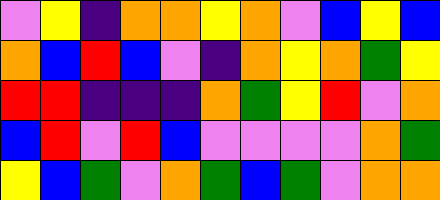[["violet", "yellow", "indigo", "orange", "orange", "yellow", "orange", "violet", "blue", "yellow", "blue"], ["orange", "blue", "red", "blue", "violet", "indigo", "orange", "yellow", "orange", "green", "yellow"], ["red", "red", "indigo", "indigo", "indigo", "orange", "green", "yellow", "red", "violet", "orange"], ["blue", "red", "violet", "red", "blue", "violet", "violet", "violet", "violet", "orange", "green"], ["yellow", "blue", "green", "violet", "orange", "green", "blue", "green", "violet", "orange", "orange"]]